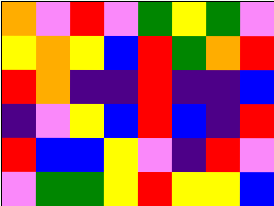[["orange", "violet", "red", "violet", "green", "yellow", "green", "violet"], ["yellow", "orange", "yellow", "blue", "red", "green", "orange", "red"], ["red", "orange", "indigo", "indigo", "red", "indigo", "indigo", "blue"], ["indigo", "violet", "yellow", "blue", "red", "blue", "indigo", "red"], ["red", "blue", "blue", "yellow", "violet", "indigo", "red", "violet"], ["violet", "green", "green", "yellow", "red", "yellow", "yellow", "blue"]]